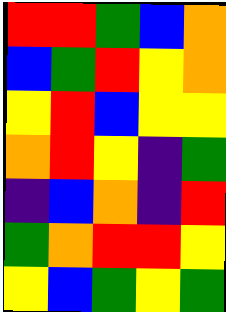[["red", "red", "green", "blue", "orange"], ["blue", "green", "red", "yellow", "orange"], ["yellow", "red", "blue", "yellow", "yellow"], ["orange", "red", "yellow", "indigo", "green"], ["indigo", "blue", "orange", "indigo", "red"], ["green", "orange", "red", "red", "yellow"], ["yellow", "blue", "green", "yellow", "green"]]